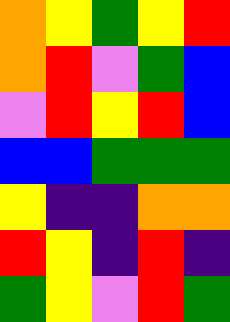[["orange", "yellow", "green", "yellow", "red"], ["orange", "red", "violet", "green", "blue"], ["violet", "red", "yellow", "red", "blue"], ["blue", "blue", "green", "green", "green"], ["yellow", "indigo", "indigo", "orange", "orange"], ["red", "yellow", "indigo", "red", "indigo"], ["green", "yellow", "violet", "red", "green"]]